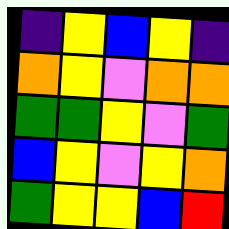[["indigo", "yellow", "blue", "yellow", "indigo"], ["orange", "yellow", "violet", "orange", "orange"], ["green", "green", "yellow", "violet", "green"], ["blue", "yellow", "violet", "yellow", "orange"], ["green", "yellow", "yellow", "blue", "red"]]